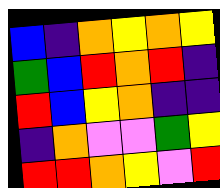[["blue", "indigo", "orange", "yellow", "orange", "yellow"], ["green", "blue", "red", "orange", "red", "indigo"], ["red", "blue", "yellow", "orange", "indigo", "indigo"], ["indigo", "orange", "violet", "violet", "green", "yellow"], ["red", "red", "orange", "yellow", "violet", "red"]]